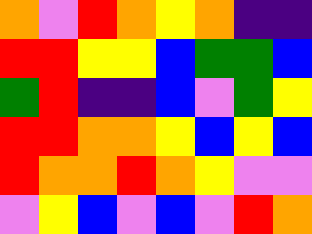[["orange", "violet", "red", "orange", "yellow", "orange", "indigo", "indigo"], ["red", "red", "yellow", "yellow", "blue", "green", "green", "blue"], ["green", "red", "indigo", "indigo", "blue", "violet", "green", "yellow"], ["red", "red", "orange", "orange", "yellow", "blue", "yellow", "blue"], ["red", "orange", "orange", "red", "orange", "yellow", "violet", "violet"], ["violet", "yellow", "blue", "violet", "blue", "violet", "red", "orange"]]